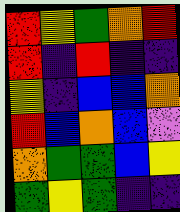[["red", "yellow", "green", "orange", "red"], ["red", "indigo", "red", "indigo", "indigo"], ["yellow", "indigo", "blue", "blue", "orange"], ["red", "blue", "orange", "blue", "violet"], ["orange", "green", "green", "blue", "yellow"], ["green", "yellow", "green", "indigo", "indigo"]]